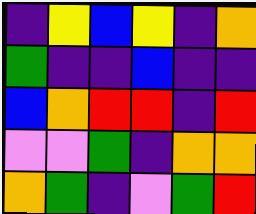[["indigo", "yellow", "blue", "yellow", "indigo", "orange"], ["green", "indigo", "indigo", "blue", "indigo", "indigo"], ["blue", "orange", "red", "red", "indigo", "red"], ["violet", "violet", "green", "indigo", "orange", "orange"], ["orange", "green", "indigo", "violet", "green", "red"]]